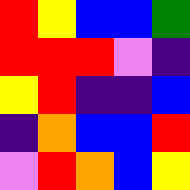[["red", "yellow", "blue", "blue", "green"], ["red", "red", "red", "violet", "indigo"], ["yellow", "red", "indigo", "indigo", "blue"], ["indigo", "orange", "blue", "blue", "red"], ["violet", "red", "orange", "blue", "yellow"]]